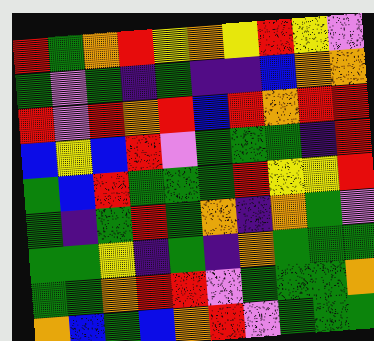[["red", "green", "orange", "red", "yellow", "orange", "yellow", "red", "yellow", "violet"], ["green", "violet", "green", "indigo", "green", "indigo", "indigo", "blue", "orange", "orange"], ["red", "violet", "red", "orange", "red", "blue", "red", "orange", "red", "red"], ["blue", "yellow", "blue", "red", "violet", "green", "green", "green", "indigo", "red"], ["green", "blue", "red", "green", "green", "green", "red", "yellow", "yellow", "red"], ["green", "indigo", "green", "red", "green", "orange", "indigo", "orange", "green", "violet"], ["green", "green", "yellow", "indigo", "green", "indigo", "orange", "green", "green", "green"], ["green", "green", "orange", "red", "red", "violet", "green", "green", "green", "orange"], ["orange", "blue", "green", "blue", "orange", "red", "violet", "green", "green", "green"]]